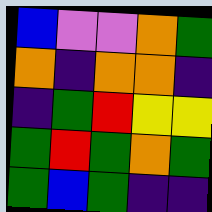[["blue", "violet", "violet", "orange", "green"], ["orange", "indigo", "orange", "orange", "indigo"], ["indigo", "green", "red", "yellow", "yellow"], ["green", "red", "green", "orange", "green"], ["green", "blue", "green", "indigo", "indigo"]]